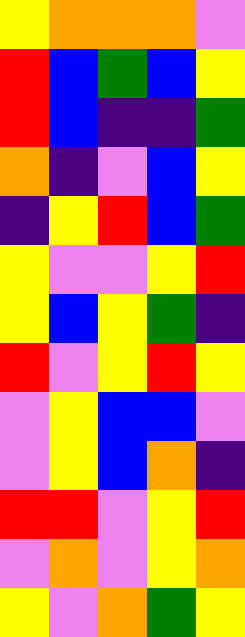[["yellow", "orange", "orange", "orange", "violet"], ["red", "blue", "green", "blue", "yellow"], ["red", "blue", "indigo", "indigo", "green"], ["orange", "indigo", "violet", "blue", "yellow"], ["indigo", "yellow", "red", "blue", "green"], ["yellow", "violet", "violet", "yellow", "red"], ["yellow", "blue", "yellow", "green", "indigo"], ["red", "violet", "yellow", "red", "yellow"], ["violet", "yellow", "blue", "blue", "violet"], ["violet", "yellow", "blue", "orange", "indigo"], ["red", "red", "violet", "yellow", "red"], ["violet", "orange", "violet", "yellow", "orange"], ["yellow", "violet", "orange", "green", "yellow"]]